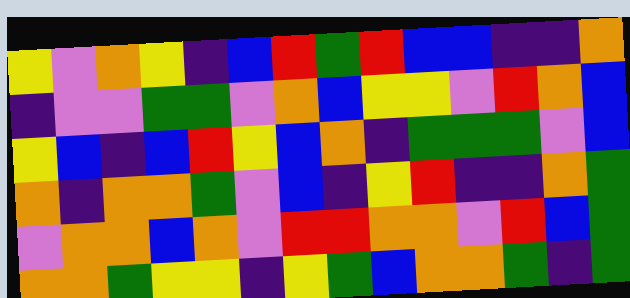[["yellow", "violet", "orange", "yellow", "indigo", "blue", "red", "green", "red", "blue", "blue", "indigo", "indigo", "orange"], ["indigo", "violet", "violet", "green", "green", "violet", "orange", "blue", "yellow", "yellow", "violet", "red", "orange", "blue"], ["yellow", "blue", "indigo", "blue", "red", "yellow", "blue", "orange", "indigo", "green", "green", "green", "violet", "blue"], ["orange", "indigo", "orange", "orange", "green", "violet", "blue", "indigo", "yellow", "red", "indigo", "indigo", "orange", "green"], ["violet", "orange", "orange", "blue", "orange", "violet", "red", "red", "orange", "orange", "violet", "red", "blue", "green"], ["orange", "orange", "green", "yellow", "yellow", "indigo", "yellow", "green", "blue", "orange", "orange", "green", "indigo", "green"]]